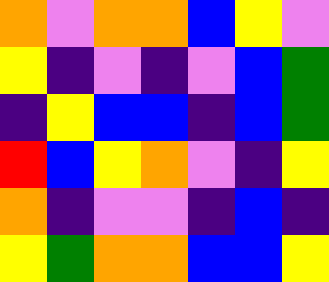[["orange", "violet", "orange", "orange", "blue", "yellow", "violet"], ["yellow", "indigo", "violet", "indigo", "violet", "blue", "green"], ["indigo", "yellow", "blue", "blue", "indigo", "blue", "green"], ["red", "blue", "yellow", "orange", "violet", "indigo", "yellow"], ["orange", "indigo", "violet", "violet", "indigo", "blue", "indigo"], ["yellow", "green", "orange", "orange", "blue", "blue", "yellow"]]